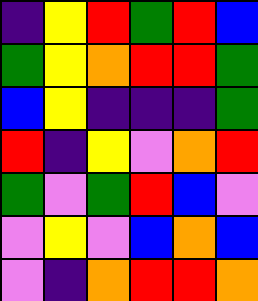[["indigo", "yellow", "red", "green", "red", "blue"], ["green", "yellow", "orange", "red", "red", "green"], ["blue", "yellow", "indigo", "indigo", "indigo", "green"], ["red", "indigo", "yellow", "violet", "orange", "red"], ["green", "violet", "green", "red", "blue", "violet"], ["violet", "yellow", "violet", "blue", "orange", "blue"], ["violet", "indigo", "orange", "red", "red", "orange"]]